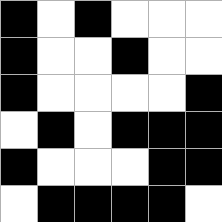[["black", "white", "black", "white", "white", "white"], ["black", "white", "white", "black", "white", "white"], ["black", "white", "white", "white", "white", "black"], ["white", "black", "white", "black", "black", "black"], ["black", "white", "white", "white", "black", "black"], ["white", "black", "black", "black", "black", "white"]]